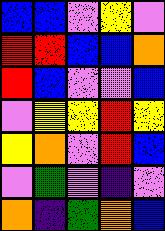[["blue", "blue", "violet", "yellow", "violet"], ["red", "red", "blue", "blue", "orange"], ["red", "blue", "violet", "violet", "blue"], ["violet", "yellow", "yellow", "red", "yellow"], ["yellow", "orange", "violet", "red", "blue"], ["violet", "green", "violet", "indigo", "violet"], ["orange", "indigo", "green", "orange", "blue"]]